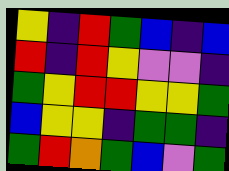[["yellow", "indigo", "red", "green", "blue", "indigo", "blue"], ["red", "indigo", "red", "yellow", "violet", "violet", "indigo"], ["green", "yellow", "red", "red", "yellow", "yellow", "green"], ["blue", "yellow", "yellow", "indigo", "green", "green", "indigo"], ["green", "red", "orange", "green", "blue", "violet", "green"]]